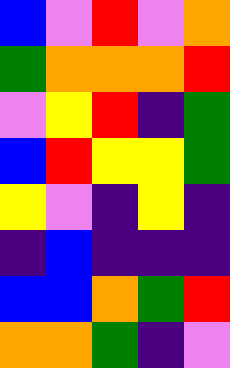[["blue", "violet", "red", "violet", "orange"], ["green", "orange", "orange", "orange", "red"], ["violet", "yellow", "red", "indigo", "green"], ["blue", "red", "yellow", "yellow", "green"], ["yellow", "violet", "indigo", "yellow", "indigo"], ["indigo", "blue", "indigo", "indigo", "indigo"], ["blue", "blue", "orange", "green", "red"], ["orange", "orange", "green", "indigo", "violet"]]